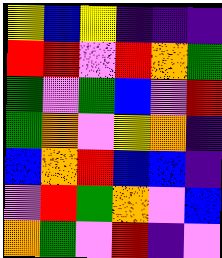[["yellow", "blue", "yellow", "indigo", "indigo", "indigo"], ["red", "red", "violet", "red", "orange", "green"], ["green", "violet", "green", "blue", "violet", "red"], ["green", "orange", "violet", "yellow", "orange", "indigo"], ["blue", "orange", "red", "blue", "blue", "indigo"], ["violet", "red", "green", "orange", "violet", "blue"], ["orange", "green", "violet", "red", "indigo", "violet"]]